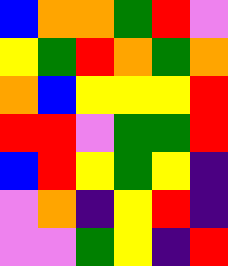[["blue", "orange", "orange", "green", "red", "violet"], ["yellow", "green", "red", "orange", "green", "orange"], ["orange", "blue", "yellow", "yellow", "yellow", "red"], ["red", "red", "violet", "green", "green", "red"], ["blue", "red", "yellow", "green", "yellow", "indigo"], ["violet", "orange", "indigo", "yellow", "red", "indigo"], ["violet", "violet", "green", "yellow", "indigo", "red"]]